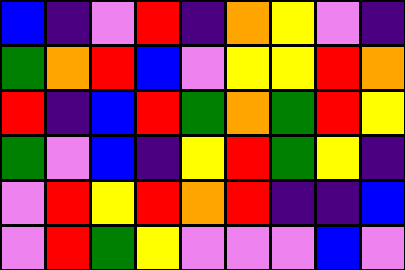[["blue", "indigo", "violet", "red", "indigo", "orange", "yellow", "violet", "indigo"], ["green", "orange", "red", "blue", "violet", "yellow", "yellow", "red", "orange"], ["red", "indigo", "blue", "red", "green", "orange", "green", "red", "yellow"], ["green", "violet", "blue", "indigo", "yellow", "red", "green", "yellow", "indigo"], ["violet", "red", "yellow", "red", "orange", "red", "indigo", "indigo", "blue"], ["violet", "red", "green", "yellow", "violet", "violet", "violet", "blue", "violet"]]